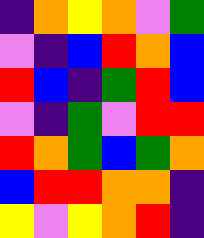[["indigo", "orange", "yellow", "orange", "violet", "green"], ["violet", "indigo", "blue", "red", "orange", "blue"], ["red", "blue", "indigo", "green", "red", "blue"], ["violet", "indigo", "green", "violet", "red", "red"], ["red", "orange", "green", "blue", "green", "orange"], ["blue", "red", "red", "orange", "orange", "indigo"], ["yellow", "violet", "yellow", "orange", "red", "indigo"]]